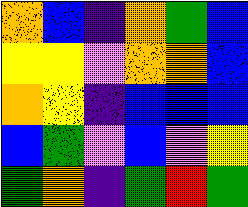[["orange", "blue", "indigo", "orange", "green", "blue"], ["yellow", "yellow", "violet", "orange", "orange", "blue"], ["orange", "yellow", "indigo", "blue", "blue", "blue"], ["blue", "green", "violet", "blue", "violet", "yellow"], ["green", "orange", "indigo", "green", "red", "green"]]